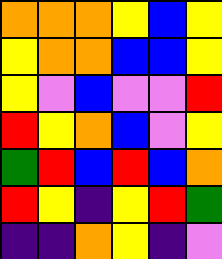[["orange", "orange", "orange", "yellow", "blue", "yellow"], ["yellow", "orange", "orange", "blue", "blue", "yellow"], ["yellow", "violet", "blue", "violet", "violet", "red"], ["red", "yellow", "orange", "blue", "violet", "yellow"], ["green", "red", "blue", "red", "blue", "orange"], ["red", "yellow", "indigo", "yellow", "red", "green"], ["indigo", "indigo", "orange", "yellow", "indigo", "violet"]]